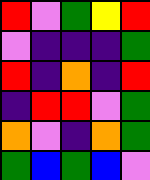[["red", "violet", "green", "yellow", "red"], ["violet", "indigo", "indigo", "indigo", "green"], ["red", "indigo", "orange", "indigo", "red"], ["indigo", "red", "red", "violet", "green"], ["orange", "violet", "indigo", "orange", "green"], ["green", "blue", "green", "blue", "violet"]]